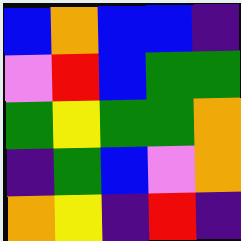[["blue", "orange", "blue", "blue", "indigo"], ["violet", "red", "blue", "green", "green"], ["green", "yellow", "green", "green", "orange"], ["indigo", "green", "blue", "violet", "orange"], ["orange", "yellow", "indigo", "red", "indigo"]]